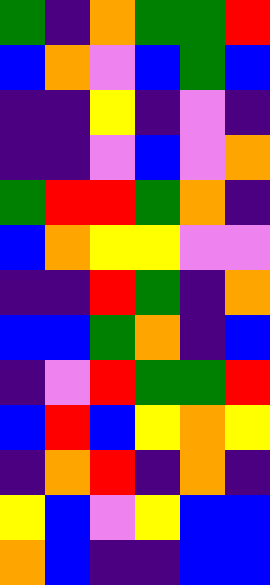[["green", "indigo", "orange", "green", "green", "red"], ["blue", "orange", "violet", "blue", "green", "blue"], ["indigo", "indigo", "yellow", "indigo", "violet", "indigo"], ["indigo", "indigo", "violet", "blue", "violet", "orange"], ["green", "red", "red", "green", "orange", "indigo"], ["blue", "orange", "yellow", "yellow", "violet", "violet"], ["indigo", "indigo", "red", "green", "indigo", "orange"], ["blue", "blue", "green", "orange", "indigo", "blue"], ["indigo", "violet", "red", "green", "green", "red"], ["blue", "red", "blue", "yellow", "orange", "yellow"], ["indigo", "orange", "red", "indigo", "orange", "indigo"], ["yellow", "blue", "violet", "yellow", "blue", "blue"], ["orange", "blue", "indigo", "indigo", "blue", "blue"]]